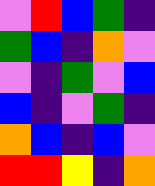[["violet", "red", "blue", "green", "indigo"], ["green", "blue", "indigo", "orange", "violet"], ["violet", "indigo", "green", "violet", "blue"], ["blue", "indigo", "violet", "green", "indigo"], ["orange", "blue", "indigo", "blue", "violet"], ["red", "red", "yellow", "indigo", "orange"]]